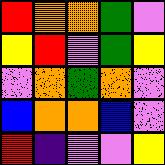[["red", "orange", "orange", "green", "violet"], ["yellow", "red", "violet", "green", "yellow"], ["violet", "orange", "green", "orange", "violet"], ["blue", "orange", "orange", "blue", "violet"], ["red", "indigo", "violet", "violet", "yellow"]]